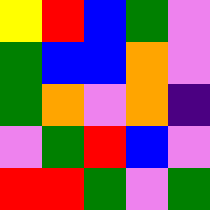[["yellow", "red", "blue", "green", "violet"], ["green", "blue", "blue", "orange", "violet"], ["green", "orange", "violet", "orange", "indigo"], ["violet", "green", "red", "blue", "violet"], ["red", "red", "green", "violet", "green"]]